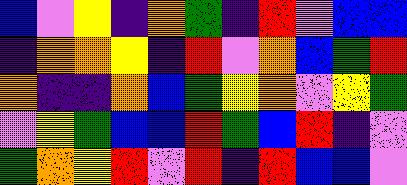[["blue", "violet", "yellow", "indigo", "orange", "green", "indigo", "red", "violet", "blue", "blue"], ["indigo", "orange", "orange", "yellow", "indigo", "red", "violet", "orange", "blue", "green", "red"], ["orange", "indigo", "indigo", "orange", "blue", "green", "yellow", "orange", "violet", "yellow", "green"], ["violet", "yellow", "green", "blue", "blue", "red", "green", "blue", "red", "indigo", "violet"], ["green", "orange", "yellow", "red", "violet", "red", "indigo", "red", "blue", "blue", "violet"]]